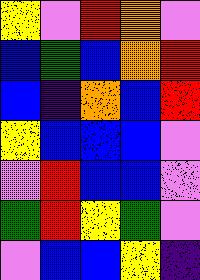[["yellow", "violet", "red", "orange", "violet"], ["blue", "green", "blue", "orange", "red"], ["blue", "indigo", "orange", "blue", "red"], ["yellow", "blue", "blue", "blue", "violet"], ["violet", "red", "blue", "blue", "violet"], ["green", "red", "yellow", "green", "violet"], ["violet", "blue", "blue", "yellow", "indigo"]]